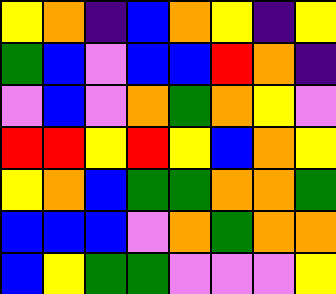[["yellow", "orange", "indigo", "blue", "orange", "yellow", "indigo", "yellow"], ["green", "blue", "violet", "blue", "blue", "red", "orange", "indigo"], ["violet", "blue", "violet", "orange", "green", "orange", "yellow", "violet"], ["red", "red", "yellow", "red", "yellow", "blue", "orange", "yellow"], ["yellow", "orange", "blue", "green", "green", "orange", "orange", "green"], ["blue", "blue", "blue", "violet", "orange", "green", "orange", "orange"], ["blue", "yellow", "green", "green", "violet", "violet", "violet", "yellow"]]